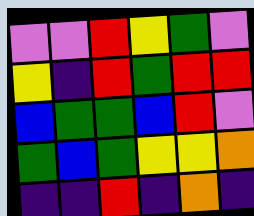[["violet", "violet", "red", "yellow", "green", "violet"], ["yellow", "indigo", "red", "green", "red", "red"], ["blue", "green", "green", "blue", "red", "violet"], ["green", "blue", "green", "yellow", "yellow", "orange"], ["indigo", "indigo", "red", "indigo", "orange", "indigo"]]